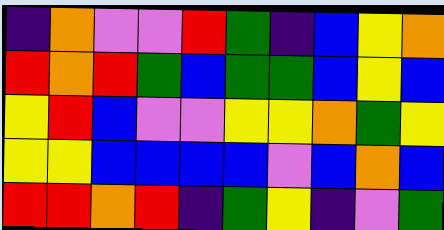[["indigo", "orange", "violet", "violet", "red", "green", "indigo", "blue", "yellow", "orange"], ["red", "orange", "red", "green", "blue", "green", "green", "blue", "yellow", "blue"], ["yellow", "red", "blue", "violet", "violet", "yellow", "yellow", "orange", "green", "yellow"], ["yellow", "yellow", "blue", "blue", "blue", "blue", "violet", "blue", "orange", "blue"], ["red", "red", "orange", "red", "indigo", "green", "yellow", "indigo", "violet", "green"]]